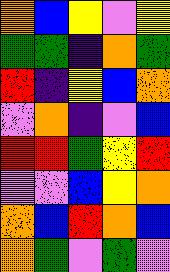[["orange", "blue", "yellow", "violet", "yellow"], ["green", "green", "indigo", "orange", "green"], ["red", "indigo", "yellow", "blue", "orange"], ["violet", "orange", "indigo", "violet", "blue"], ["red", "red", "green", "yellow", "red"], ["violet", "violet", "blue", "yellow", "orange"], ["orange", "blue", "red", "orange", "blue"], ["orange", "green", "violet", "green", "violet"]]